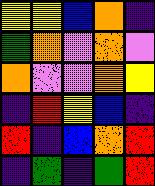[["yellow", "yellow", "blue", "orange", "indigo"], ["green", "orange", "violet", "orange", "violet"], ["orange", "violet", "violet", "orange", "yellow"], ["indigo", "red", "yellow", "blue", "indigo"], ["red", "indigo", "blue", "orange", "red"], ["indigo", "green", "indigo", "green", "red"]]